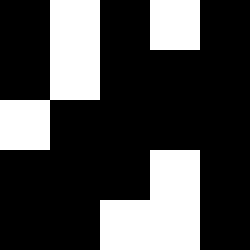[["black", "white", "black", "white", "black"], ["black", "white", "black", "black", "black"], ["white", "black", "black", "black", "black"], ["black", "black", "black", "white", "black"], ["black", "black", "white", "white", "black"]]